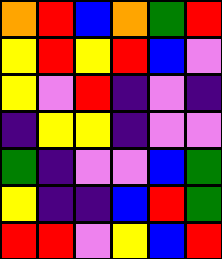[["orange", "red", "blue", "orange", "green", "red"], ["yellow", "red", "yellow", "red", "blue", "violet"], ["yellow", "violet", "red", "indigo", "violet", "indigo"], ["indigo", "yellow", "yellow", "indigo", "violet", "violet"], ["green", "indigo", "violet", "violet", "blue", "green"], ["yellow", "indigo", "indigo", "blue", "red", "green"], ["red", "red", "violet", "yellow", "blue", "red"]]